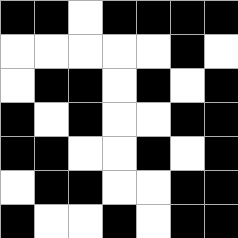[["black", "black", "white", "black", "black", "black", "black"], ["white", "white", "white", "white", "white", "black", "white"], ["white", "black", "black", "white", "black", "white", "black"], ["black", "white", "black", "white", "white", "black", "black"], ["black", "black", "white", "white", "black", "white", "black"], ["white", "black", "black", "white", "white", "black", "black"], ["black", "white", "white", "black", "white", "black", "black"]]